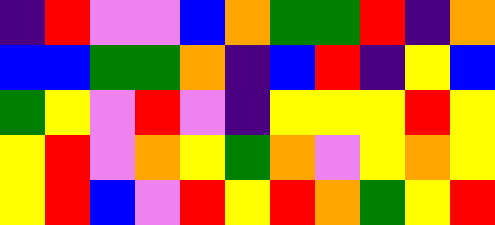[["indigo", "red", "violet", "violet", "blue", "orange", "green", "green", "red", "indigo", "orange"], ["blue", "blue", "green", "green", "orange", "indigo", "blue", "red", "indigo", "yellow", "blue"], ["green", "yellow", "violet", "red", "violet", "indigo", "yellow", "yellow", "yellow", "red", "yellow"], ["yellow", "red", "violet", "orange", "yellow", "green", "orange", "violet", "yellow", "orange", "yellow"], ["yellow", "red", "blue", "violet", "red", "yellow", "red", "orange", "green", "yellow", "red"]]